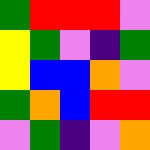[["green", "red", "red", "red", "violet"], ["yellow", "green", "violet", "indigo", "green"], ["yellow", "blue", "blue", "orange", "violet"], ["green", "orange", "blue", "red", "red"], ["violet", "green", "indigo", "violet", "orange"]]